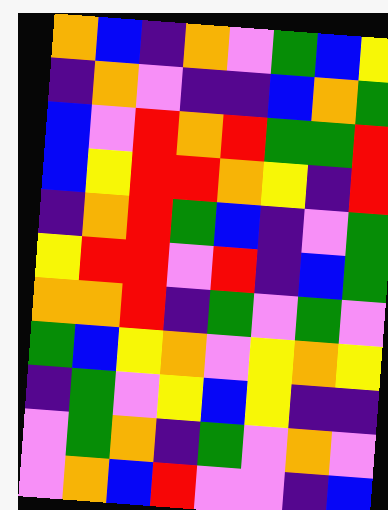[["orange", "blue", "indigo", "orange", "violet", "green", "blue", "yellow"], ["indigo", "orange", "violet", "indigo", "indigo", "blue", "orange", "green"], ["blue", "violet", "red", "orange", "red", "green", "green", "red"], ["blue", "yellow", "red", "red", "orange", "yellow", "indigo", "red"], ["indigo", "orange", "red", "green", "blue", "indigo", "violet", "green"], ["yellow", "red", "red", "violet", "red", "indigo", "blue", "green"], ["orange", "orange", "red", "indigo", "green", "violet", "green", "violet"], ["green", "blue", "yellow", "orange", "violet", "yellow", "orange", "yellow"], ["indigo", "green", "violet", "yellow", "blue", "yellow", "indigo", "indigo"], ["violet", "green", "orange", "indigo", "green", "violet", "orange", "violet"], ["violet", "orange", "blue", "red", "violet", "violet", "indigo", "blue"]]